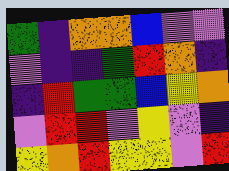[["green", "indigo", "orange", "orange", "blue", "violet", "violet"], ["violet", "indigo", "indigo", "green", "red", "orange", "indigo"], ["indigo", "red", "green", "green", "blue", "yellow", "orange"], ["violet", "red", "red", "violet", "yellow", "violet", "indigo"], ["yellow", "orange", "red", "yellow", "yellow", "violet", "red"]]